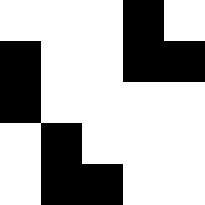[["white", "white", "white", "black", "white"], ["black", "white", "white", "black", "black"], ["black", "white", "white", "white", "white"], ["white", "black", "white", "white", "white"], ["white", "black", "black", "white", "white"]]